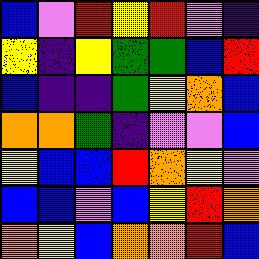[["blue", "violet", "red", "yellow", "red", "violet", "indigo"], ["yellow", "indigo", "yellow", "green", "green", "blue", "red"], ["blue", "indigo", "indigo", "green", "yellow", "orange", "blue"], ["orange", "orange", "green", "indigo", "violet", "violet", "blue"], ["yellow", "blue", "blue", "red", "orange", "yellow", "violet"], ["blue", "blue", "violet", "blue", "yellow", "red", "orange"], ["orange", "yellow", "blue", "orange", "orange", "red", "blue"]]